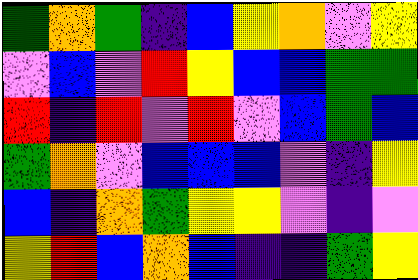[["green", "orange", "green", "indigo", "blue", "yellow", "orange", "violet", "yellow"], ["violet", "blue", "violet", "red", "yellow", "blue", "blue", "green", "green"], ["red", "indigo", "red", "violet", "red", "violet", "blue", "green", "blue"], ["green", "orange", "violet", "blue", "blue", "blue", "violet", "indigo", "yellow"], ["blue", "indigo", "orange", "green", "yellow", "yellow", "violet", "indigo", "violet"], ["yellow", "red", "blue", "orange", "blue", "indigo", "indigo", "green", "yellow"]]